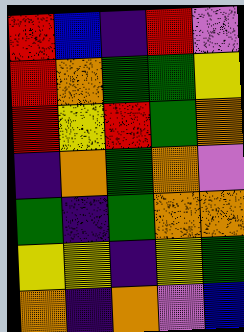[["red", "blue", "indigo", "red", "violet"], ["red", "orange", "green", "green", "yellow"], ["red", "yellow", "red", "green", "orange"], ["indigo", "orange", "green", "orange", "violet"], ["green", "indigo", "green", "orange", "orange"], ["yellow", "yellow", "indigo", "yellow", "green"], ["orange", "indigo", "orange", "violet", "blue"]]